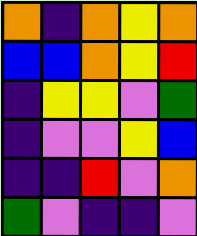[["orange", "indigo", "orange", "yellow", "orange"], ["blue", "blue", "orange", "yellow", "red"], ["indigo", "yellow", "yellow", "violet", "green"], ["indigo", "violet", "violet", "yellow", "blue"], ["indigo", "indigo", "red", "violet", "orange"], ["green", "violet", "indigo", "indigo", "violet"]]